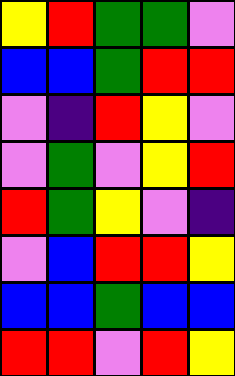[["yellow", "red", "green", "green", "violet"], ["blue", "blue", "green", "red", "red"], ["violet", "indigo", "red", "yellow", "violet"], ["violet", "green", "violet", "yellow", "red"], ["red", "green", "yellow", "violet", "indigo"], ["violet", "blue", "red", "red", "yellow"], ["blue", "blue", "green", "blue", "blue"], ["red", "red", "violet", "red", "yellow"]]